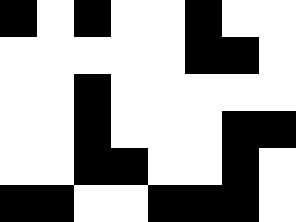[["black", "white", "black", "white", "white", "black", "white", "white"], ["white", "white", "white", "white", "white", "black", "black", "white"], ["white", "white", "black", "white", "white", "white", "white", "white"], ["white", "white", "black", "white", "white", "white", "black", "black"], ["white", "white", "black", "black", "white", "white", "black", "white"], ["black", "black", "white", "white", "black", "black", "black", "white"]]